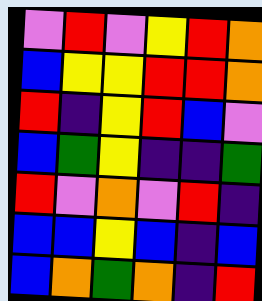[["violet", "red", "violet", "yellow", "red", "orange"], ["blue", "yellow", "yellow", "red", "red", "orange"], ["red", "indigo", "yellow", "red", "blue", "violet"], ["blue", "green", "yellow", "indigo", "indigo", "green"], ["red", "violet", "orange", "violet", "red", "indigo"], ["blue", "blue", "yellow", "blue", "indigo", "blue"], ["blue", "orange", "green", "orange", "indigo", "red"]]